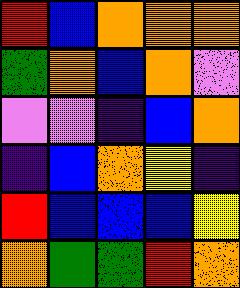[["red", "blue", "orange", "orange", "orange"], ["green", "orange", "blue", "orange", "violet"], ["violet", "violet", "indigo", "blue", "orange"], ["indigo", "blue", "orange", "yellow", "indigo"], ["red", "blue", "blue", "blue", "yellow"], ["orange", "green", "green", "red", "orange"]]